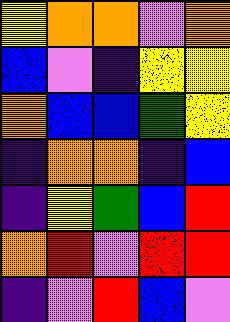[["yellow", "orange", "orange", "violet", "orange"], ["blue", "violet", "indigo", "yellow", "yellow"], ["orange", "blue", "blue", "green", "yellow"], ["indigo", "orange", "orange", "indigo", "blue"], ["indigo", "yellow", "green", "blue", "red"], ["orange", "red", "violet", "red", "red"], ["indigo", "violet", "red", "blue", "violet"]]